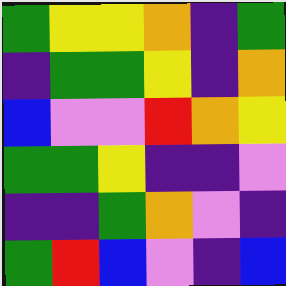[["green", "yellow", "yellow", "orange", "indigo", "green"], ["indigo", "green", "green", "yellow", "indigo", "orange"], ["blue", "violet", "violet", "red", "orange", "yellow"], ["green", "green", "yellow", "indigo", "indigo", "violet"], ["indigo", "indigo", "green", "orange", "violet", "indigo"], ["green", "red", "blue", "violet", "indigo", "blue"]]